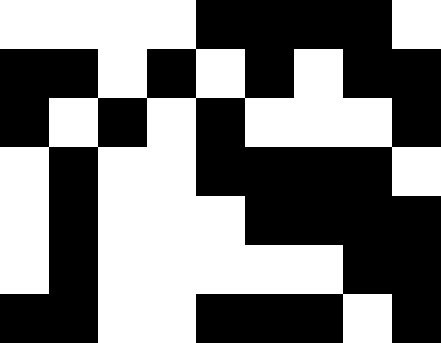[["white", "white", "white", "white", "black", "black", "black", "black", "white"], ["black", "black", "white", "black", "white", "black", "white", "black", "black"], ["black", "white", "black", "white", "black", "white", "white", "white", "black"], ["white", "black", "white", "white", "black", "black", "black", "black", "white"], ["white", "black", "white", "white", "white", "black", "black", "black", "black"], ["white", "black", "white", "white", "white", "white", "white", "black", "black"], ["black", "black", "white", "white", "black", "black", "black", "white", "black"]]